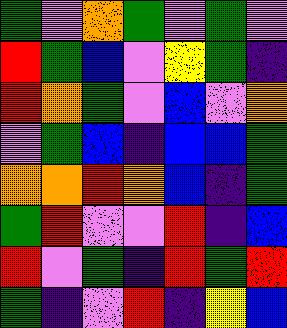[["green", "violet", "orange", "green", "violet", "green", "violet"], ["red", "green", "blue", "violet", "yellow", "green", "indigo"], ["red", "orange", "green", "violet", "blue", "violet", "orange"], ["violet", "green", "blue", "indigo", "blue", "blue", "green"], ["orange", "orange", "red", "orange", "blue", "indigo", "green"], ["green", "red", "violet", "violet", "red", "indigo", "blue"], ["red", "violet", "green", "indigo", "red", "green", "red"], ["green", "indigo", "violet", "red", "indigo", "yellow", "blue"]]